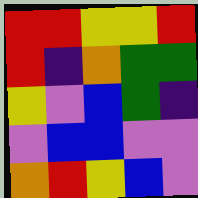[["red", "red", "yellow", "yellow", "red"], ["red", "indigo", "orange", "green", "green"], ["yellow", "violet", "blue", "green", "indigo"], ["violet", "blue", "blue", "violet", "violet"], ["orange", "red", "yellow", "blue", "violet"]]